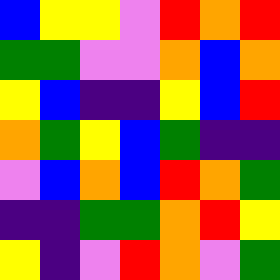[["blue", "yellow", "yellow", "violet", "red", "orange", "red"], ["green", "green", "violet", "violet", "orange", "blue", "orange"], ["yellow", "blue", "indigo", "indigo", "yellow", "blue", "red"], ["orange", "green", "yellow", "blue", "green", "indigo", "indigo"], ["violet", "blue", "orange", "blue", "red", "orange", "green"], ["indigo", "indigo", "green", "green", "orange", "red", "yellow"], ["yellow", "indigo", "violet", "red", "orange", "violet", "green"]]